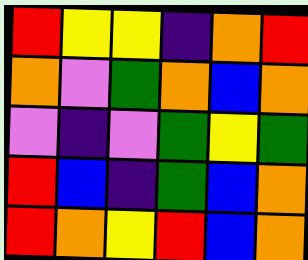[["red", "yellow", "yellow", "indigo", "orange", "red"], ["orange", "violet", "green", "orange", "blue", "orange"], ["violet", "indigo", "violet", "green", "yellow", "green"], ["red", "blue", "indigo", "green", "blue", "orange"], ["red", "orange", "yellow", "red", "blue", "orange"]]